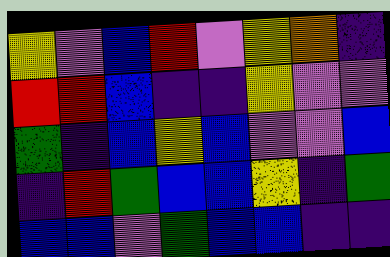[["yellow", "violet", "blue", "red", "violet", "yellow", "orange", "indigo"], ["red", "red", "blue", "indigo", "indigo", "yellow", "violet", "violet"], ["green", "indigo", "blue", "yellow", "blue", "violet", "violet", "blue"], ["indigo", "red", "green", "blue", "blue", "yellow", "indigo", "green"], ["blue", "blue", "violet", "green", "blue", "blue", "indigo", "indigo"]]